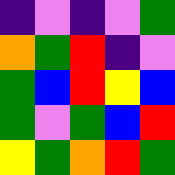[["indigo", "violet", "indigo", "violet", "green"], ["orange", "green", "red", "indigo", "violet"], ["green", "blue", "red", "yellow", "blue"], ["green", "violet", "green", "blue", "red"], ["yellow", "green", "orange", "red", "green"]]